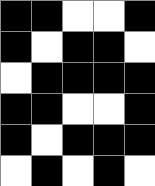[["black", "black", "white", "white", "black"], ["black", "white", "black", "black", "white"], ["white", "black", "black", "black", "black"], ["black", "black", "white", "white", "black"], ["black", "white", "black", "black", "black"], ["white", "black", "white", "black", "white"]]